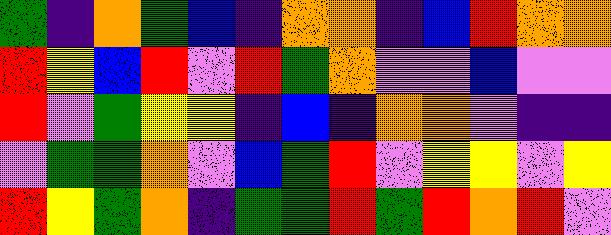[["green", "indigo", "orange", "green", "blue", "indigo", "orange", "orange", "indigo", "blue", "red", "orange", "orange"], ["red", "yellow", "blue", "red", "violet", "red", "green", "orange", "violet", "violet", "blue", "violet", "violet"], ["red", "violet", "green", "yellow", "yellow", "indigo", "blue", "indigo", "orange", "orange", "violet", "indigo", "indigo"], ["violet", "green", "green", "orange", "violet", "blue", "green", "red", "violet", "yellow", "yellow", "violet", "yellow"], ["red", "yellow", "green", "orange", "indigo", "green", "green", "red", "green", "red", "orange", "red", "violet"]]